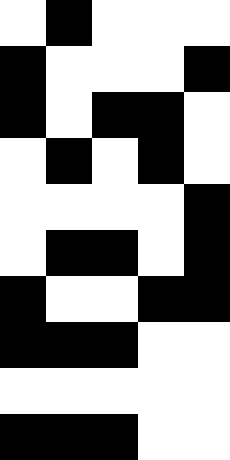[["white", "black", "white", "white", "white"], ["black", "white", "white", "white", "black"], ["black", "white", "black", "black", "white"], ["white", "black", "white", "black", "white"], ["white", "white", "white", "white", "black"], ["white", "black", "black", "white", "black"], ["black", "white", "white", "black", "black"], ["black", "black", "black", "white", "white"], ["white", "white", "white", "white", "white"], ["black", "black", "black", "white", "white"]]